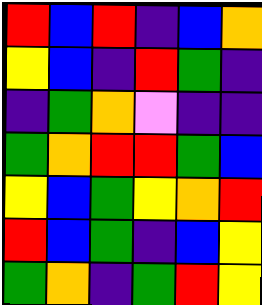[["red", "blue", "red", "indigo", "blue", "orange"], ["yellow", "blue", "indigo", "red", "green", "indigo"], ["indigo", "green", "orange", "violet", "indigo", "indigo"], ["green", "orange", "red", "red", "green", "blue"], ["yellow", "blue", "green", "yellow", "orange", "red"], ["red", "blue", "green", "indigo", "blue", "yellow"], ["green", "orange", "indigo", "green", "red", "yellow"]]